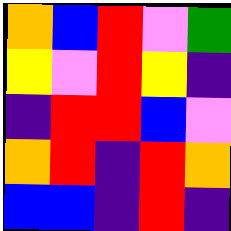[["orange", "blue", "red", "violet", "green"], ["yellow", "violet", "red", "yellow", "indigo"], ["indigo", "red", "red", "blue", "violet"], ["orange", "red", "indigo", "red", "orange"], ["blue", "blue", "indigo", "red", "indigo"]]